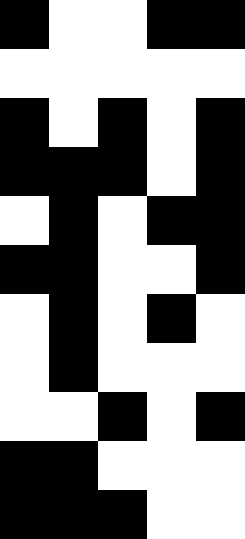[["black", "white", "white", "black", "black"], ["white", "white", "white", "white", "white"], ["black", "white", "black", "white", "black"], ["black", "black", "black", "white", "black"], ["white", "black", "white", "black", "black"], ["black", "black", "white", "white", "black"], ["white", "black", "white", "black", "white"], ["white", "black", "white", "white", "white"], ["white", "white", "black", "white", "black"], ["black", "black", "white", "white", "white"], ["black", "black", "black", "white", "white"]]